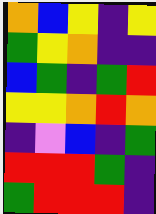[["orange", "blue", "yellow", "indigo", "yellow"], ["green", "yellow", "orange", "indigo", "indigo"], ["blue", "green", "indigo", "green", "red"], ["yellow", "yellow", "orange", "red", "orange"], ["indigo", "violet", "blue", "indigo", "green"], ["red", "red", "red", "green", "indigo"], ["green", "red", "red", "red", "indigo"]]